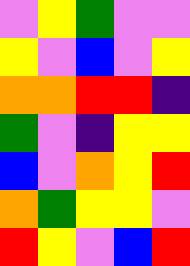[["violet", "yellow", "green", "violet", "violet"], ["yellow", "violet", "blue", "violet", "yellow"], ["orange", "orange", "red", "red", "indigo"], ["green", "violet", "indigo", "yellow", "yellow"], ["blue", "violet", "orange", "yellow", "red"], ["orange", "green", "yellow", "yellow", "violet"], ["red", "yellow", "violet", "blue", "red"]]